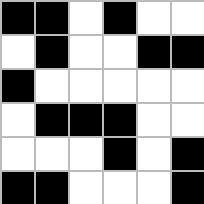[["black", "black", "white", "black", "white", "white"], ["white", "black", "white", "white", "black", "black"], ["black", "white", "white", "white", "white", "white"], ["white", "black", "black", "black", "white", "white"], ["white", "white", "white", "black", "white", "black"], ["black", "black", "white", "white", "white", "black"]]